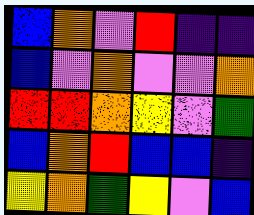[["blue", "orange", "violet", "red", "indigo", "indigo"], ["blue", "violet", "orange", "violet", "violet", "orange"], ["red", "red", "orange", "yellow", "violet", "green"], ["blue", "orange", "red", "blue", "blue", "indigo"], ["yellow", "orange", "green", "yellow", "violet", "blue"]]